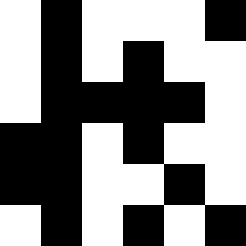[["white", "black", "white", "white", "white", "black"], ["white", "black", "white", "black", "white", "white"], ["white", "black", "black", "black", "black", "white"], ["black", "black", "white", "black", "white", "white"], ["black", "black", "white", "white", "black", "white"], ["white", "black", "white", "black", "white", "black"]]